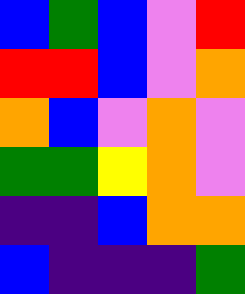[["blue", "green", "blue", "violet", "red"], ["red", "red", "blue", "violet", "orange"], ["orange", "blue", "violet", "orange", "violet"], ["green", "green", "yellow", "orange", "violet"], ["indigo", "indigo", "blue", "orange", "orange"], ["blue", "indigo", "indigo", "indigo", "green"]]